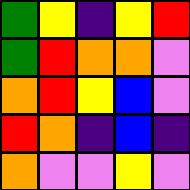[["green", "yellow", "indigo", "yellow", "red"], ["green", "red", "orange", "orange", "violet"], ["orange", "red", "yellow", "blue", "violet"], ["red", "orange", "indigo", "blue", "indigo"], ["orange", "violet", "violet", "yellow", "violet"]]